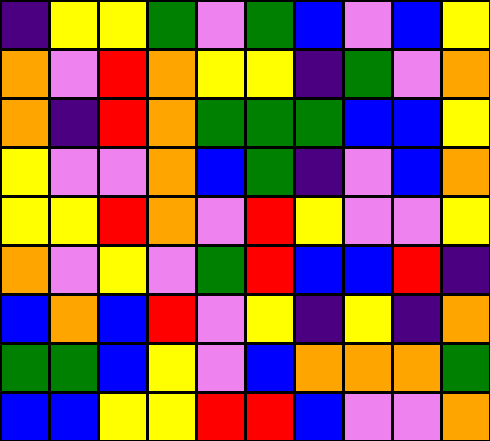[["indigo", "yellow", "yellow", "green", "violet", "green", "blue", "violet", "blue", "yellow"], ["orange", "violet", "red", "orange", "yellow", "yellow", "indigo", "green", "violet", "orange"], ["orange", "indigo", "red", "orange", "green", "green", "green", "blue", "blue", "yellow"], ["yellow", "violet", "violet", "orange", "blue", "green", "indigo", "violet", "blue", "orange"], ["yellow", "yellow", "red", "orange", "violet", "red", "yellow", "violet", "violet", "yellow"], ["orange", "violet", "yellow", "violet", "green", "red", "blue", "blue", "red", "indigo"], ["blue", "orange", "blue", "red", "violet", "yellow", "indigo", "yellow", "indigo", "orange"], ["green", "green", "blue", "yellow", "violet", "blue", "orange", "orange", "orange", "green"], ["blue", "blue", "yellow", "yellow", "red", "red", "blue", "violet", "violet", "orange"]]